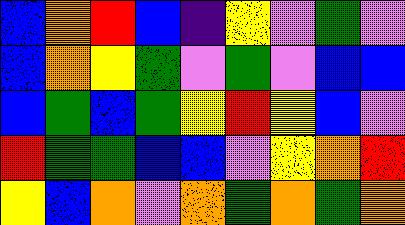[["blue", "orange", "red", "blue", "indigo", "yellow", "violet", "green", "violet"], ["blue", "orange", "yellow", "green", "violet", "green", "violet", "blue", "blue"], ["blue", "green", "blue", "green", "yellow", "red", "yellow", "blue", "violet"], ["red", "green", "green", "blue", "blue", "violet", "yellow", "orange", "red"], ["yellow", "blue", "orange", "violet", "orange", "green", "orange", "green", "orange"]]